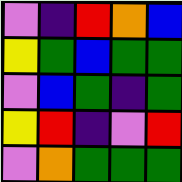[["violet", "indigo", "red", "orange", "blue"], ["yellow", "green", "blue", "green", "green"], ["violet", "blue", "green", "indigo", "green"], ["yellow", "red", "indigo", "violet", "red"], ["violet", "orange", "green", "green", "green"]]